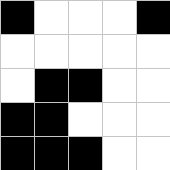[["black", "white", "white", "white", "black"], ["white", "white", "white", "white", "white"], ["white", "black", "black", "white", "white"], ["black", "black", "white", "white", "white"], ["black", "black", "black", "white", "white"]]